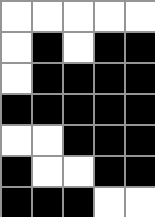[["white", "white", "white", "white", "white"], ["white", "black", "white", "black", "black"], ["white", "black", "black", "black", "black"], ["black", "black", "black", "black", "black"], ["white", "white", "black", "black", "black"], ["black", "white", "white", "black", "black"], ["black", "black", "black", "white", "white"]]